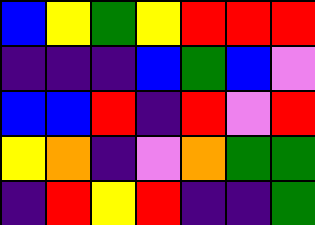[["blue", "yellow", "green", "yellow", "red", "red", "red"], ["indigo", "indigo", "indigo", "blue", "green", "blue", "violet"], ["blue", "blue", "red", "indigo", "red", "violet", "red"], ["yellow", "orange", "indigo", "violet", "orange", "green", "green"], ["indigo", "red", "yellow", "red", "indigo", "indigo", "green"]]